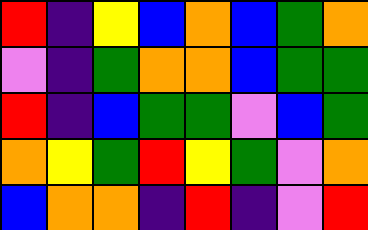[["red", "indigo", "yellow", "blue", "orange", "blue", "green", "orange"], ["violet", "indigo", "green", "orange", "orange", "blue", "green", "green"], ["red", "indigo", "blue", "green", "green", "violet", "blue", "green"], ["orange", "yellow", "green", "red", "yellow", "green", "violet", "orange"], ["blue", "orange", "orange", "indigo", "red", "indigo", "violet", "red"]]